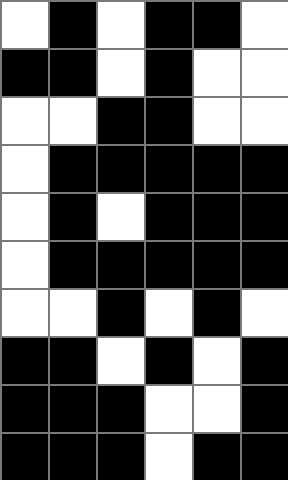[["white", "black", "white", "black", "black", "white"], ["black", "black", "white", "black", "white", "white"], ["white", "white", "black", "black", "white", "white"], ["white", "black", "black", "black", "black", "black"], ["white", "black", "white", "black", "black", "black"], ["white", "black", "black", "black", "black", "black"], ["white", "white", "black", "white", "black", "white"], ["black", "black", "white", "black", "white", "black"], ["black", "black", "black", "white", "white", "black"], ["black", "black", "black", "white", "black", "black"]]